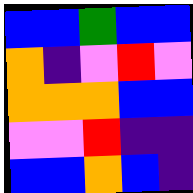[["blue", "blue", "green", "blue", "blue"], ["orange", "indigo", "violet", "red", "violet"], ["orange", "orange", "orange", "blue", "blue"], ["violet", "violet", "red", "indigo", "indigo"], ["blue", "blue", "orange", "blue", "indigo"]]